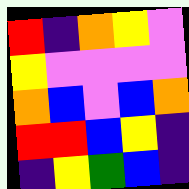[["red", "indigo", "orange", "yellow", "violet"], ["yellow", "violet", "violet", "violet", "violet"], ["orange", "blue", "violet", "blue", "orange"], ["red", "red", "blue", "yellow", "indigo"], ["indigo", "yellow", "green", "blue", "indigo"]]